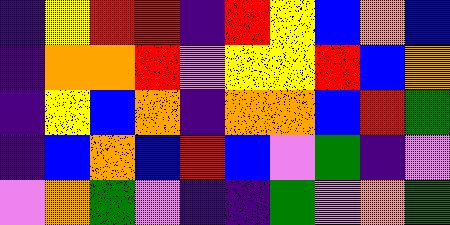[["indigo", "yellow", "red", "red", "indigo", "red", "yellow", "blue", "orange", "blue"], ["indigo", "orange", "orange", "red", "violet", "yellow", "yellow", "red", "blue", "orange"], ["indigo", "yellow", "blue", "orange", "indigo", "orange", "orange", "blue", "red", "green"], ["indigo", "blue", "orange", "blue", "red", "blue", "violet", "green", "indigo", "violet"], ["violet", "orange", "green", "violet", "indigo", "indigo", "green", "violet", "orange", "green"]]